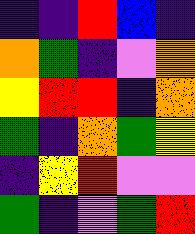[["indigo", "indigo", "red", "blue", "indigo"], ["orange", "green", "indigo", "violet", "orange"], ["yellow", "red", "red", "indigo", "orange"], ["green", "indigo", "orange", "green", "yellow"], ["indigo", "yellow", "red", "violet", "violet"], ["green", "indigo", "violet", "green", "red"]]